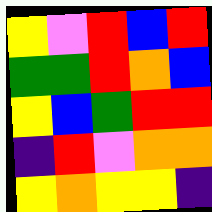[["yellow", "violet", "red", "blue", "red"], ["green", "green", "red", "orange", "blue"], ["yellow", "blue", "green", "red", "red"], ["indigo", "red", "violet", "orange", "orange"], ["yellow", "orange", "yellow", "yellow", "indigo"]]